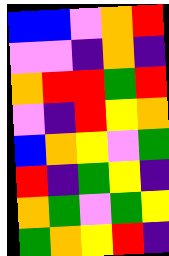[["blue", "blue", "violet", "orange", "red"], ["violet", "violet", "indigo", "orange", "indigo"], ["orange", "red", "red", "green", "red"], ["violet", "indigo", "red", "yellow", "orange"], ["blue", "orange", "yellow", "violet", "green"], ["red", "indigo", "green", "yellow", "indigo"], ["orange", "green", "violet", "green", "yellow"], ["green", "orange", "yellow", "red", "indigo"]]